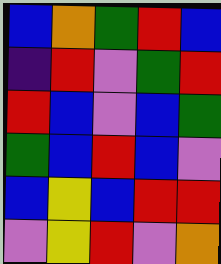[["blue", "orange", "green", "red", "blue"], ["indigo", "red", "violet", "green", "red"], ["red", "blue", "violet", "blue", "green"], ["green", "blue", "red", "blue", "violet"], ["blue", "yellow", "blue", "red", "red"], ["violet", "yellow", "red", "violet", "orange"]]